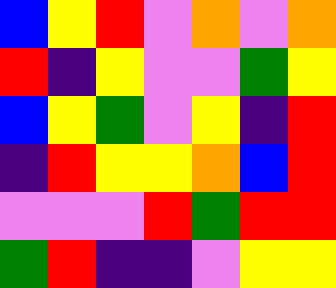[["blue", "yellow", "red", "violet", "orange", "violet", "orange"], ["red", "indigo", "yellow", "violet", "violet", "green", "yellow"], ["blue", "yellow", "green", "violet", "yellow", "indigo", "red"], ["indigo", "red", "yellow", "yellow", "orange", "blue", "red"], ["violet", "violet", "violet", "red", "green", "red", "red"], ["green", "red", "indigo", "indigo", "violet", "yellow", "yellow"]]